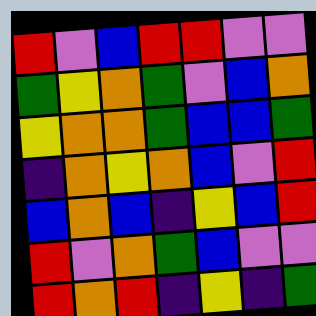[["red", "violet", "blue", "red", "red", "violet", "violet"], ["green", "yellow", "orange", "green", "violet", "blue", "orange"], ["yellow", "orange", "orange", "green", "blue", "blue", "green"], ["indigo", "orange", "yellow", "orange", "blue", "violet", "red"], ["blue", "orange", "blue", "indigo", "yellow", "blue", "red"], ["red", "violet", "orange", "green", "blue", "violet", "violet"], ["red", "orange", "red", "indigo", "yellow", "indigo", "green"]]